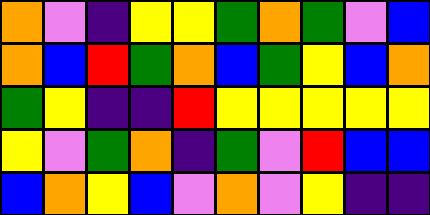[["orange", "violet", "indigo", "yellow", "yellow", "green", "orange", "green", "violet", "blue"], ["orange", "blue", "red", "green", "orange", "blue", "green", "yellow", "blue", "orange"], ["green", "yellow", "indigo", "indigo", "red", "yellow", "yellow", "yellow", "yellow", "yellow"], ["yellow", "violet", "green", "orange", "indigo", "green", "violet", "red", "blue", "blue"], ["blue", "orange", "yellow", "blue", "violet", "orange", "violet", "yellow", "indigo", "indigo"]]